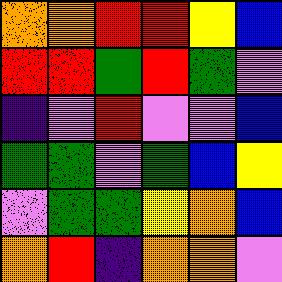[["orange", "orange", "red", "red", "yellow", "blue"], ["red", "red", "green", "red", "green", "violet"], ["indigo", "violet", "red", "violet", "violet", "blue"], ["green", "green", "violet", "green", "blue", "yellow"], ["violet", "green", "green", "yellow", "orange", "blue"], ["orange", "red", "indigo", "orange", "orange", "violet"]]